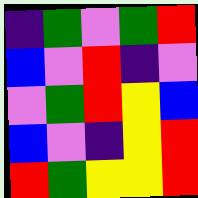[["indigo", "green", "violet", "green", "red"], ["blue", "violet", "red", "indigo", "violet"], ["violet", "green", "red", "yellow", "blue"], ["blue", "violet", "indigo", "yellow", "red"], ["red", "green", "yellow", "yellow", "red"]]